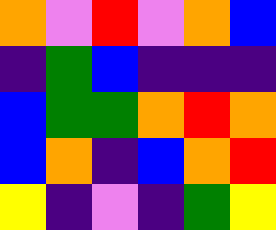[["orange", "violet", "red", "violet", "orange", "blue"], ["indigo", "green", "blue", "indigo", "indigo", "indigo"], ["blue", "green", "green", "orange", "red", "orange"], ["blue", "orange", "indigo", "blue", "orange", "red"], ["yellow", "indigo", "violet", "indigo", "green", "yellow"]]